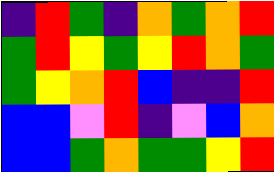[["indigo", "red", "green", "indigo", "orange", "green", "orange", "red"], ["green", "red", "yellow", "green", "yellow", "red", "orange", "green"], ["green", "yellow", "orange", "red", "blue", "indigo", "indigo", "red"], ["blue", "blue", "violet", "red", "indigo", "violet", "blue", "orange"], ["blue", "blue", "green", "orange", "green", "green", "yellow", "red"]]